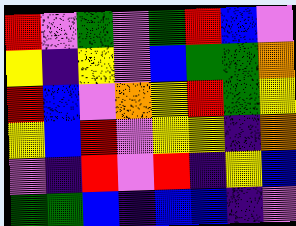[["red", "violet", "green", "violet", "green", "red", "blue", "violet"], ["yellow", "indigo", "yellow", "violet", "blue", "green", "green", "orange"], ["red", "blue", "violet", "orange", "yellow", "red", "green", "yellow"], ["yellow", "blue", "red", "violet", "yellow", "yellow", "indigo", "orange"], ["violet", "indigo", "red", "violet", "red", "indigo", "yellow", "blue"], ["green", "green", "blue", "indigo", "blue", "blue", "indigo", "violet"]]